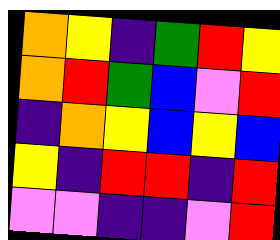[["orange", "yellow", "indigo", "green", "red", "yellow"], ["orange", "red", "green", "blue", "violet", "red"], ["indigo", "orange", "yellow", "blue", "yellow", "blue"], ["yellow", "indigo", "red", "red", "indigo", "red"], ["violet", "violet", "indigo", "indigo", "violet", "red"]]